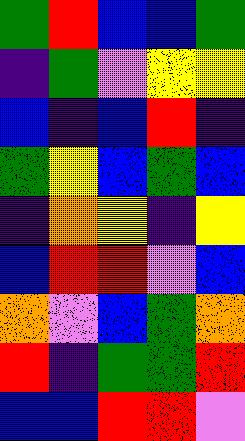[["green", "red", "blue", "blue", "green"], ["indigo", "green", "violet", "yellow", "yellow"], ["blue", "indigo", "blue", "red", "indigo"], ["green", "yellow", "blue", "green", "blue"], ["indigo", "orange", "yellow", "indigo", "yellow"], ["blue", "red", "red", "violet", "blue"], ["orange", "violet", "blue", "green", "orange"], ["red", "indigo", "green", "green", "red"], ["blue", "blue", "red", "red", "violet"]]